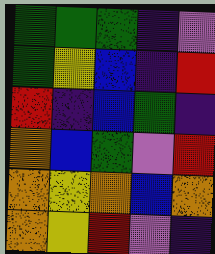[["green", "green", "green", "indigo", "violet"], ["green", "yellow", "blue", "indigo", "red"], ["red", "indigo", "blue", "green", "indigo"], ["orange", "blue", "green", "violet", "red"], ["orange", "yellow", "orange", "blue", "orange"], ["orange", "yellow", "red", "violet", "indigo"]]